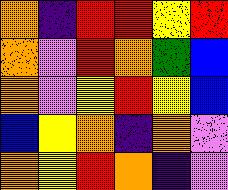[["orange", "indigo", "red", "red", "yellow", "red"], ["orange", "violet", "red", "orange", "green", "blue"], ["orange", "violet", "yellow", "red", "yellow", "blue"], ["blue", "yellow", "orange", "indigo", "orange", "violet"], ["orange", "yellow", "red", "orange", "indigo", "violet"]]